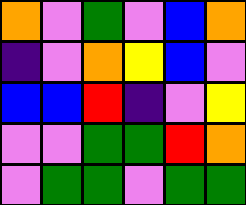[["orange", "violet", "green", "violet", "blue", "orange"], ["indigo", "violet", "orange", "yellow", "blue", "violet"], ["blue", "blue", "red", "indigo", "violet", "yellow"], ["violet", "violet", "green", "green", "red", "orange"], ["violet", "green", "green", "violet", "green", "green"]]